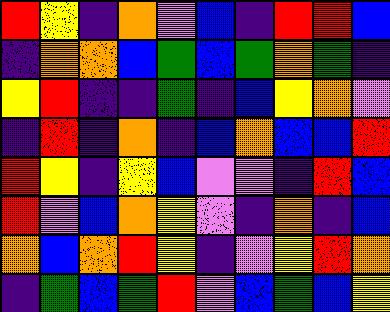[["red", "yellow", "indigo", "orange", "violet", "blue", "indigo", "red", "red", "blue"], ["indigo", "orange", "orange", "blue", "green", "blue", "green", "orange", "green", "indigo"], ["yellow", "red", "indigo", "indigo", "green", "indigo", "blue", "yellow", "orange", "violet"], ["indigo", "red", "indigo", "orange", "indigo", "blue", "orange", "blue", "blue", "red"], ["red", "yellow", "indigo", "yellow", "blue", "violet", "violet", "indigo", "red", "blue"], ["red", "violet", "blue", "orange", "yellow", "violet", "indigo", "orange", "indigo", "blue"], ["orange", "blue", "orange", "red", "yellow", "indigo", "violet", "yellow", "red", "orange"], ["indigo", "green", "blue", "green", "red", "violet", "blue", "green", "blue", "yellow"]]